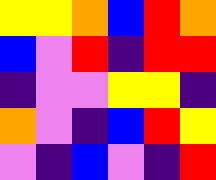[["yellow", "yellow", "orange", "blue", "red", "orange"], ["blue", "violet", "red", "indigo", "red", "red"], ["indigo", "violet", "violet", "yellow", "yellow", "indigo"], ["orange", "violet", "indigo", "blue", "red", "yellow"], ["violet", "indigo", "blue", "violet", "indigo", "red"]]